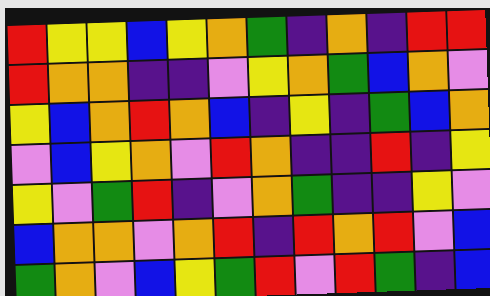[["red", "yellow", "yellow", "blue", "yellow", "orange", "green", "indigo", "orange", "indigo", "red", "red"], ["red", "orange", "orange", "indigo", "indigo", "violet", "yellow", "orange", "green", "blue", "orange", "violet"], ["yellow", "blue", "orange", "red", "orange", "blue", "indigo", "yellow", "indigo", "green", "blue", "orange"], ["violet", "blue", "yellow", "orange", "violet", "red", "orange", "indigo", "indigo", "red", "indigo", "yellow"], ["yellow", "violet", "green", "red", "indigo", "violet", "orange", "green", "indigo", "indigo", "yellow", "violet"], ["blue", "orange", "orange", "violet", "orange", "red", "indigo", "red", "orange", "red", "violet", "blue"], ["green", "orange", "violet", "blue", "yellow", "green", "red", "violet", "red", "green", "indigo", "blue"]]